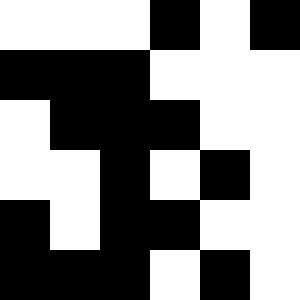[["white", "white", "white", "black", "white", "black"], ["black", "black", "black", "white", "white", "white"], ["white", "black", "black", "black", "white", "white"], ["white", "white", "black", "white", "black", "white"], ["black", "white", "black", "black", "white", "white"], ["black", "black", "black", "white", "black", "white"]]